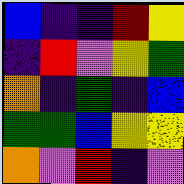[["blue", "indigo", "indigo", "red", "yellow"], ["indigo", "red", "violet", "yellow", "green"], ["orange", "indigo", "green", "indigo", "blue"], ["green", "green", "blue", "yellow", "yellow"], ["orange", "violet", "red", "indigo", "violet"]]